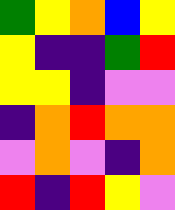[["green", "yellow", "orange", "blue", "yellow"], ["yellow", "indigo", "indigo", "green", "red"], ["yellow", "yellow", "indigo", "violet", "violet"], ["indigo", "orange", "red", "orange", "orange"], ["violet", "orange", "violet", "indigo", "orange"], ["red", "indigo", "red", "yellow", "violet"]]